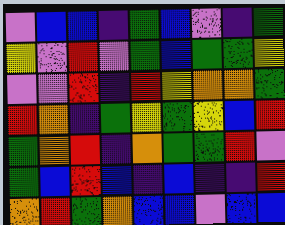[["violet", "blue", "blue", "indigo", "green", "blue", "violet", "indigo", "green"], ["yellow", "violet", "red", "violet", "green", "blue", "green", "green", "yellow"], ["violet", "violet", "red", "indigo", "red", "yellow", "orange", "orange", "green"], ["red", "orange", "indigo", "green", "yellow", "green", "yellow", "blue", "red"], ["green", "orange", "red", "indigo", "orange", "green", "green", "red", "violet"], ["green", "blue", "red", "blue", "indigo", "blue", "indigo", "indigo", "red"], ["orange", "red", "green", "orange", "blue", "blue", "violet", "blue", "blue"]]